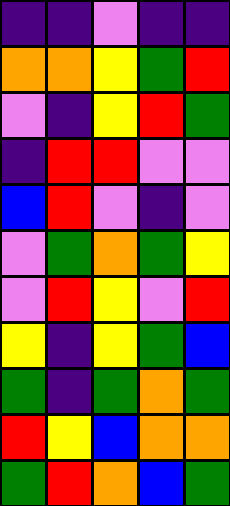[["indigo", "indigo", "violet", "indigo", "indigo"], ["orange", "orange", "yellow", "green", "red"], ["violet", "indigo", "yellow", "red", "green"], ["indigo", "red", "red", "violet", "violet"], ["blue", "red", "violet", "indigo", "violet"], ["violet", "green", "orange", "green", "yellow"], ["violet", "red", "yellow", "violet", "red"], ["yellow", "indigo", "yellow", "green", "blue"], ["green", "indigo", "green", "orange", "green"], ["red", "yellow", "blue", "orange", "orange"], ["green", "red", "orange", "blue", "green"]]